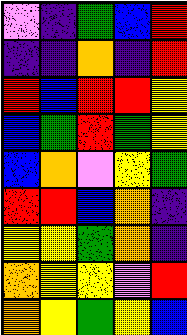[["violet", "indigo", "green", "blue", "red"], ["indigo", "indigo", "orange", "indigo", "red"], ["red", "blue", "red", "red", "yellow"], ["blue", "green", "red", "green", "yellow"], ["blue", "orange", "violet", "yellow", "green"], ["red", "red", "blue", "orange", "indigo"], ["yellow", "yellow", "green", "orange", "indigo"], ["orange", "yellow", "yellow", "violet", "red"], ["orange", "yellow", "green", "yellow", "blue"]]